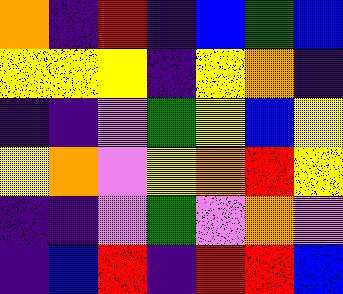[["orange", "indigo", "red", "indigo", "blue", "green", "blue"], ["yellow", "yellow", "yellow", "indigo", "yellow", "orange", "indigo"], ["indigo", "indigo", "violet", "green", "yellow", "blue", "yellow"], ["yellow", "orange", "violet", "yellow", "orange", "red", "yellow"], ["indigo", "indigo", "violet", "green", "violet", "orange", "violet"], ["indigo", "blue", "red", "indigo", "red", "red", "blue"]]